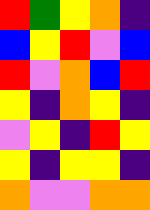[["red", "green", "yellow", "orange", "indigo"], ["blue", "yellow", "red", "violet", "blue"], ["red", "violet", "orange", "blue", "red"], ["yellow", "indigo", "orange", "yellow", "indigo"], ["violet", "yellow", "indigo", "red", "yellow"], ["yellow", "indigo", "yellow", "yellow", "indigo"], ["orange", "violet", "violet", "orange", "orange"]]